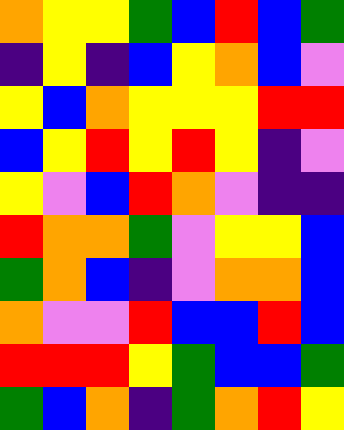[["orange", "yellow", "yellow", "green", "blue", "red", "blue", "green"], ["indigo", "yellow", "indigo", "blue", "yellow", "orange", "blue", "violet"], ["yellow", "blue", "orange", "yellow", "yellow", "yellow", "red", "red"], ["blue", "yellow", "red", "yellow", "red", "yellow", "indigo", "violet"], ["yellow", "violet", "blue", "red", "orange", "violet", "indigo", "indigo"], ["red", "orange", "orange", "green", "violet", "yellow", "yellow", "blue"], ["green", "orange", "blue", "indigo", "violet", "orange", "orange", "blue"], ["orange", "violet", "violet", "red", "blue", "blue", "red", "blue"], ["red", "red", "red", "yellow", "green", "blue", "blue", "green"], ["green", "blue", "orange", "indigo", "green", "orange", "red", "yellow"]]